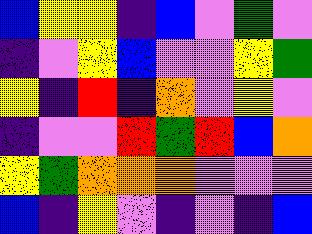[["blue", "yellow", "yellow", "indigo", "blue", "violet", "green", "violet"], ["indigo", "violet", "yellow", "blue", "violet", "violet", "yellow", "green"], ["yellow", "indigo", "red", "indigo", "orange", "violet", "yellow", "violet"], ["indigo", "violet", "violet", "red", "green", "red", "blue", "orange"], ["yellow", "green", "orange", "orange", "orange", "violet", "violet", "violet"], ["blue", "indigo", "yellow", "violet", "indigo", "violet", "indigo", "blue"]]